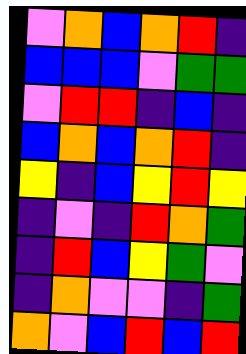[["violet", "orange", "blue", "orange", "red", "indigo"], ["blue", "blue", "blue", "violet", "green", "green"], ["violet", "red", "red", "indigo", "blue", "indigo"], ["blue", "orange", "blue", "orange", "red", "indigo"], ["yellow", "indigo", "blue", "yellow", "red", "yellow"], ["indigo", "violet", "indigo", "red", "orange", "green"], ["indigo", "red", "blue", "yellow", "green", "violet"], ["indigo", "orange", "violet", "violet", "indigo", "green"], ["orange", "violet", "blue", "red", "blue", "red"]]